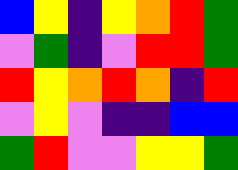[["blue", "yellow", "indigo", "yellow", "orange", "red", "green"], ["violet", "green", "indigo", "violet", "red", "red", "green"], ["red", "yellow", "orange", "red", "orange", "indigo", "red"], ["violet", "yellow", "violet", "indigo", "indigo", "blue", "blue"], ["green", "red", "violet", "violet", "yellow", "yellow", "green"]]